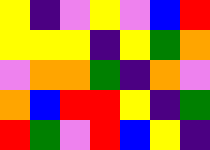[["yellow", "indigo", "violet", "yellow", "violet", "blue", "red"], ["yellow", "yellow", "yellow", "indigo", "yellow", "green", "orange"], ["violet", "orange", "orange", "green", "indigo", "orange", "violet"], ["orange", "blue", "red", "red", "yellow", "indigo", "green"], ["red", "green", "violet", "red", "blue", "yellow", "indigo"]]